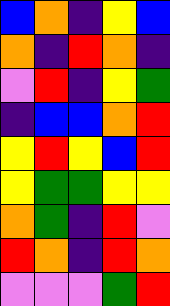[["blue", "orange", "indigo", "yellow", "blue"], ["orange", "indigo", "red", "orange", "indigo"], ["violet", "red", "indigo", "yellow", "green"], ["indigo", "blue", "blue", "orange", "red"], ["yellow", "red", "yellow", "blue", "red"], ["yellow", "green", "green", "yellow", "yellow"], ["orange", "green", "indigo", "red", "violet"], ["red", "orange", "indigo", "red", "orange"], ["violet", "violet", "violet", "green", "red"]]